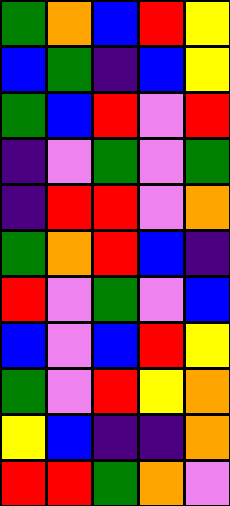[["green", "orange", "blue", "red", "yellow"], ["blue", "green", "indigo", "blue", "yellow"], ["green", "blue", "red", "violet", "red"], ["indigo", "violet", "green", "violet", "green"], ["indigo", "red", "red", "violet", "orange"], ["green", "orange", "red", "blue", "indigo"], ["red", "violet", "green", "violet", "blue"], ["blue", "violet", "blue", "red", "yellow"], ["green", "violet", "red", "yellow", "orange"], ["yellow", "blue", "indigo", "indigo", "orange"], ["red", "red", "green", "orange", "violet"]]